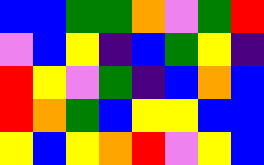[["blue", "blue", "green", "green", "orange", "violet", "green", "red"], ["violet", "blue", "yellow", "indigo", "blue", "green", "yellow", "indigo"], ["red", "yellow", "violet", "green", "indigo", "blue", "orange", "blue"], ["red", "orange", "green", "blue", "yellow", "yellow", "blue", "blue"], ["yellow", "blue", "yellow", "orange", "red", "violet", "yellow", "blue"]]